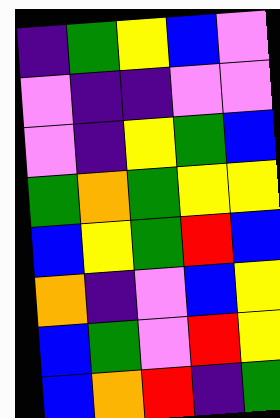[["indigo", "green", "yellow", "blue", "violet"], ["violet", "indigo", "indigo", "violet", "violet"], ["violet", "indigo", "yellow", "green", "blue"], ["green", "orange", "green", "yellow", "yellow"], ["blue", "yellow", "green", "red", "blue"], ["orange", "indigo", "violet", "blue", "yellow"], ["blue", "green", "violet", "red", "yellow"], ["blue", "orange", "red", "indigo", "green"]]